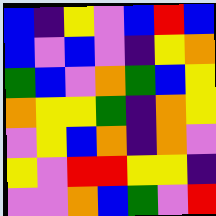[["blue", "indigo", "yellow", "violet", "blue", "red", "blue"], ["blue", "violet", "blue", "violet", "indigo", "yellow", "orange"], ["green", "blue", "violet", "orange", "green", "blue", "yellow"], ["orange", "yellow", "yellow", "green", "indigo", "orange", "yellow"], ["violet", "yellow", "blue", "orange", "indigo", "orange", "violet"], ["yellow", "violet", "red", "red", "yellow", "yellow", "indigo"], ["violet", "violet", "orange", "blue", "green", "violet", "red"]]